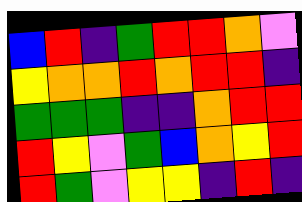[["blue", "red", "indigo", "green", "red", "red", "orange", "violet"], ["yellow", "orange", "orange", "red", "orange", "red", "red", "indigo"], ["green", "green", "green", "indigo", "indigo", "orange", "red", "red"], ["red", "yellow", "violet", "green", "blue", "orange", "yellow", "red"], ["red", "green", "violet", "yellow", "yellow", "indigo", "red", "indigo"]]